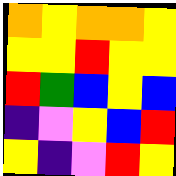[["orange", "yellow", "orange", "orange", "yellow"], ["yellow", "yellow", "red", "yellow", "yellow"], ["red", "green", "blue", "yellow", "blue"], ["indigo", "violet", "yellow", "blue", "red"], ["yellow", "indigo", "violet", "red", "yellow"]]